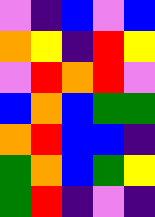[["violet", "indigo", "blue", "violet", "blue"], ["orange", "yellow", "indigo", "red", "yellow"], ["violet", "red", "orange", "red", "violet"], ["blue", "orange", "blue", "green", "green"], ["orange", "red", "blue", "blue", "indigo"], ["green", "orange", "blue", "green", "yellow"], ["green", "red", "indigo", "violet", "indigo"]]